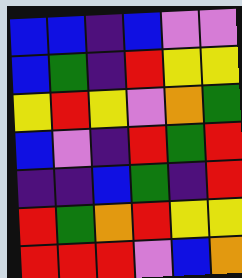[["blue", "blue", "indigo", "blue", "violet", "violet"], ["blue", "green", "indigo", "red", "yellow", "yellow"], ["yellow", "red", "yellow", "violet", "orange", "green"], ["blue", "violet", "indigo", "red", "green", "red"], ["indigo", "indigo", "blue", "green", "indigo", "red"], ["red", "green", "orange", "red", "yellow", "yellow"], ["red", "red", "red", "violet", "blue", "orange"]]